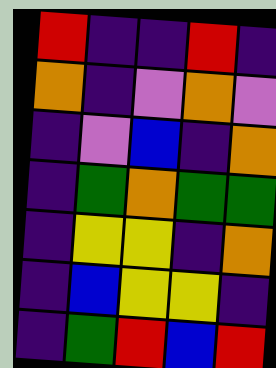[["red", "indigo", "indigo", "red", "indigo"], ["orange", "indigo", "violet", "orange", "violet"], ["indigo", "violet", "blue", "indigo", "orange"], ["indigo", "green", "orange", "green", "green"], ["indigo", "yellow", "yellow", "indigo", "orange"], ["indigo", "blue", "yellow", "yellow", "indigo"], ["indigo", "green", "red", "blue", "red"]]